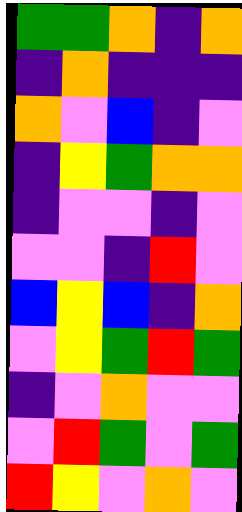[["green", "green", "orange", "indigo", "orange"], ["indigo", "orange", "indigo", "indigo", "indigo"], ["orange", "violet", "blue", "indigo", "violet"], ["indigo", "yellow", "green", "orange", "orange"], ["indigo", "violet", "violet", "indigo", "violet"], ["violet", "violet", "indigo", "red", "violet"], ["blue", "yellow", "blue", "indigo", "orange"], ["violet", "yellow", "green", "red", "green"], ["indigo", "violet", "orange", "violet", "violet"], ["violet", "red", "green", "violet", "green"], ["red", "yellow", "violet", "orange", "violet"]]